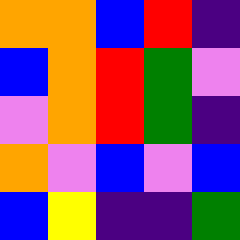[["orange", "orange", "blue", "red", "indigo"], ["blue", "orange", "red", "green", "violet"], ["violet", "orange", "red", "green", "indigo"], ["orange", "violet", "blue", "violet", "blue"], ["blue", "yellow", "indigo", "indigo", "green"]]